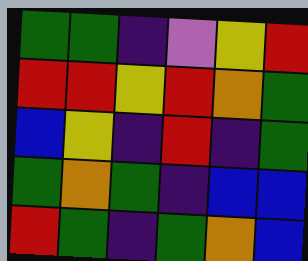[["green", "green", "indigo", "violet", "yellow", "red"], ["red", "red", "yellow", "red", "orange", "green"], ["blue", "yellow", "indigo", "red", "indigo", "green"], ["green", "orange", "green", "indigo", "blue", "blue"], ["red", "green", "indigo", "green", "orange", "blue"]]